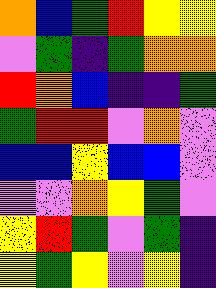[["orange", "blue", "green", "red", "yellow", "yellow"], ["violet", "green", "indigo", "green", "orange", "orange"], ["red", "orange", "blue", "indigo", "indigo", "green"], ["green", "red", "red", "violet", "orange", "violet"], ["blue", "blue", "yellow", "blue", "blue", "violet"], ["violet", "violet", "orange", "yellow", "green", "violet"], ["yellow", "red", "green", "violet", "green", "indigo"], ["yellow", "green", "yellow", "violet", "yellow", "indigo"]]